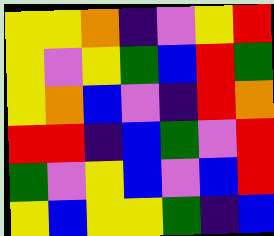[["yellow", "yellow", "orange", "indigo", "violet", "yellow", "red"], ["yellow", "violet", "yellow", "green", "blue", "red", "green"], ["yellow", "orange", "blue", "violet", "indigo", "red", "orange"], ["red", "red", "indigo", "blue", "green", "violet", "red"], ["green", "violet", "yellow", "blue", "violet", "blue", "red"], ["yellow", "blue", "yellow", "yellow", "green", "indigo", "blue"]]